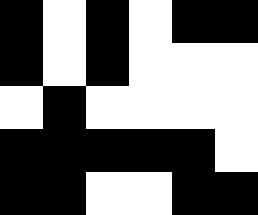[["black", "white", "black", "white", "black", "black"], ["black", "white", "black", "white", "white", "white"], ["white", "black", "white", "white", "white", "white"], ["black", "black", "black", "black", "black", "white"], ["black", "black", "white", "white", "black", "black"]]